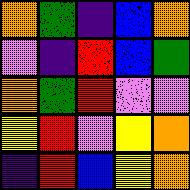[["orange", "green", "indigo", "blue", "orange"], ["violet", "indigo", "red", "blue", "green"], ["orange", "green", "red", "violet", "violet"], ["yellow", "red", "violet", "yellow", "orange"], ["indigo", "red", "blue", "yellow", "orange"]]